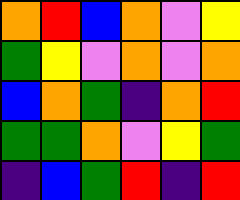[["orange", "red", "blue", "orange", "violet", "yellow"], ["green", "yellow", "violet", "orange", "violet", "orange"], ["blue", "orange", "green", "indigo", "orange", "red"], ["green", "green", "orange", "violet", "yellow", "green"], ["indigo", "blue", "green", "red", "indigo", "red"]]